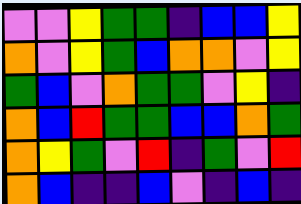[["violet", "violet", "yellow", "green", "green", "indigo", "blue", "blue", "yellow"], ["orange", "violet", "yellow", "green", "blue", "orange", "orange", "violet", "yellow"], ["green", "blue", "violet", "orange", "green", "green", "violet", "yellow", "indigo"], ["orange", "blue", "red", "green", "green", "blue", "blue", "orange", "green"], ["orange", "yellow", "green", "violet", "red", "indigo", "green", "violet", "red"], ["orange", "blue", "indigo", "indigo", "blue", "violet", "indigo", "blue", "indigo"]]